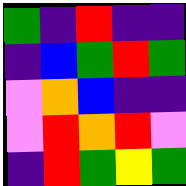[["green", "indigo", "red", "indigo", "indigo"], ["indigo", "blue", "green", "red", "green"], ["violet", "orange", "blue", "indigo", "indigo"], ["violet", "red", "orange", "red", "violet"], ["indigo", "red", "green", "yellow", "green"]]